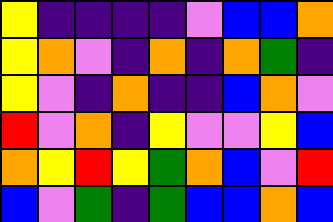[["yellow", "indigo", "indigo", "indigo", "indigo", "violet", "blue", "blue", "orange"], ["yellow", "orange", "violet", "indigo", "orange", "indigo", "orange", "green", "indigo"], ["yellow", "violet", "indigo", "orange", "indigo", "indigo", "blue", "orange", "violet"], ["red", "violet", "orange", "indigo", "yellow", "violet", "violet", "yellow", "blue"], ["orange", "yellow", "red", "yellow", "green", "orange", "blue", "violet", "red"], ["blue", "violet", "green", "indigo", "green", "blue", "blue", "orange", "blue"]]